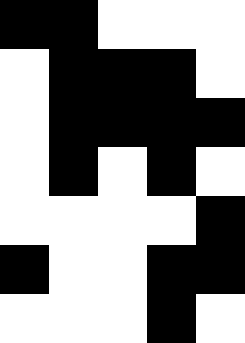[["black", "black", "white", "white", "white"], ["white", "black", "black", "black", "white"], ["white", "black", "black", "black", "black"], ["white", "black", "white", "black", "white"], ["white", "white", "white", "white", "black"], ["black", "white", "white", "black", "black"], ["white", "white", "white", "black", "white"]]